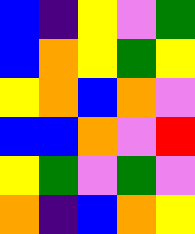[["blue", "indigo", "yellow", "violet", "green"], ["blue", "orange", "yellow", "green", "yellow"], ["yellow", "orange", "blue", "orange", "violet"], ["blue", "blue", "orange", "violet", "red"], ["yellow", "green", "violet", "green", "violet"], ["orange", "indigo", "blue", "orange", "yellow"]]